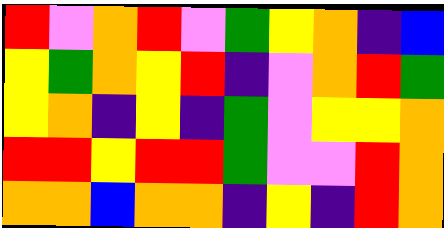[["red", "violet", "orange", "red", "violet", "green", "yellow", "orange", "indigo", "blue"], ["yellow", "green", "orange", "yellow", "red", "indigo", "violet", "orange", "red", "green"], ["yellow", "orange", "indigo", "yellow", "indigo", "green", "violet", "yellow", "yellow", "orange"], ["red", "red", "yellow", "red", "red", "green", "violet", "violet", "red", "orange"], ["orange", "orange", "blue", "orange", "orange", "indigo", "yellow", "indigo", "red", "orange"]]